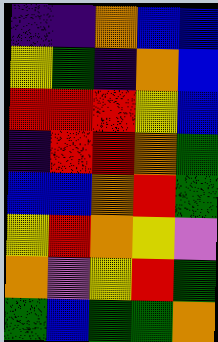[["indigo", "indigo", "orange", "blue", "blue"], ["yellow", "green", "indigo", "orange", "blue"], ["red", "red", "red", "yellow", "blue"], ["indigo", "red", "red", "orange", "green"], ["blue", "blue", "orange", "red", "green"], ["yellow", "red", "orange", "yellow", "violet"], ["orange", "violet", "yellow", "red", "green"], ["green", "blue", "green", "green", "orange"]]